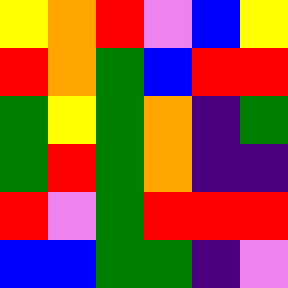[["yellow", "orange", "red", "violet", "blue", "yellow"], ["red", "orange", "green", "blue", "red", "red"], ["green", "yellow", "green", "orange", "indigo", "green"], ["green", "red", "green", "orange", "indigo", "indigo"], ["red", "violet", "green", "red", "red", "red"], ["blue", "blue", "green", "green", "indigo", "violet"]]